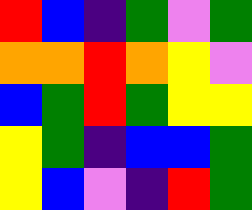[["red", "blue", "indigo", "green", "violet", "green"], ["orange", "orange", "red", "orange", "yellow", "violet"], ["blue", "green", "red", "green", "yellow", "yellow"], ["yellow", "green", "indigo", "blue", "blue", "green"], ["yellow", "blue", "violet", "indigo", "red", "green"]]